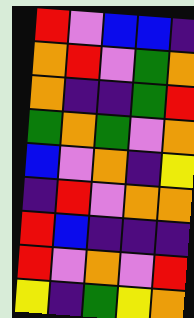[["red", "violet", "blue", "blue", "indigo"], ["orange", "red", "violet", "green", "orange"], ["orange", "indigo", "indigo", "green", "red"], ["green", "orange", "green", "violet", "orange"], ["blue", "violet", "orange", "indigo", "yellow"], ["indigo", "red", "violet", "orange", "orange"], ["red", "blue", "indigo", "indigo", "indigo"], ["red", "violet", "orange", "violet", "red"], ["yellow", "indigo", "green", "yellow", "orange"]]